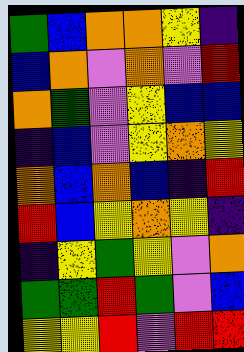[["green", "blue", "orange", "orange", "yellow", "indigo"], ["blue", "orange", "violet", "orange", "violet", "red"], ["orange", "green", "violet", "yellow", "blue", "blue"], ["indigo", "blue", "violet", "yellow", "orange", "yellow"], ["orange", "blue", "orange", "blue", "indigo", "red"], ["red", "blue", "yellow", "orange", "yellow", "indigo"], ["indigo", "yellow", "green", "yellow", "violet", "orange"], ["green", "green", "red", "green", "violet", "blue"], ["yellow", "yellow", "red", "violet", "red", "red"]]